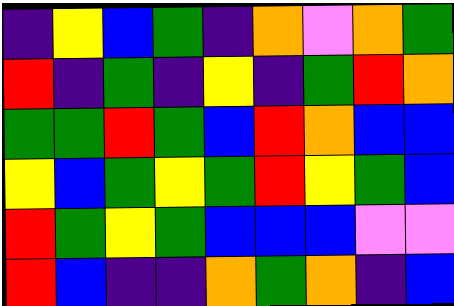[["indigo", "yellow", "blue", "green", "indigo", "orange", "violet", "orange", "green"], ["red", "indigo", "green", "indigo", "yellow", "indigo", "green", "red", "orange"], ["green", "green", "red", "green", "blue", "red", "orange", "blue", "blue"], ["yellow", "blue", "green", "yellow", "green", "red", "yellow", "green", "blue"], ["red", "green", "yellow", "green", "blue", "blue", "blue", "violet", "violet"], ["red", "blue", "indigo", "indigo", "orange", "green", "orange", "indigo", "blue"]]